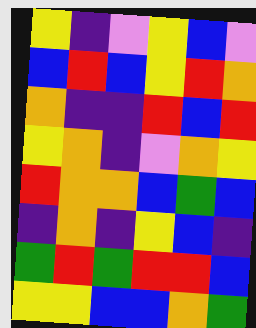[["yellow", "indigo", "violet", "yellow", "blue", "violet"], ["blue", "red", "blue", "yellow", "red", "orange"], ["orange", "indigo", "indigo", "red", "blue", "red"], ["yellow", "orange", "indigo", "violet", "orange", "yellow"], ["red", "orange", "orange", "blue", "green", "blue"], ["indigo", "orange", "indigo", "yellow", "blue", "indigo"], ["green", "red", "green", "red", "red", "blue"], ["yellow", "yellow", "blue", "blue", "orange", "green"]]